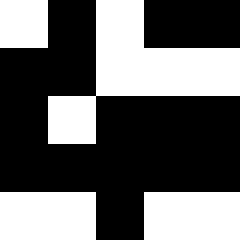[["white", "black", "white", "black", "black"], ["black", "black", "white", "white", "white"], ["black", "white", "black", "black", "black"], ["black", "black", "black", "black", "black"], ["white", "white", "black", "white", "white"]]